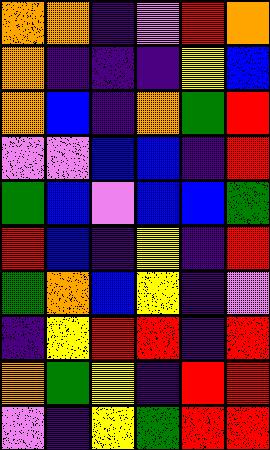[["orange", "orange", "indigo", "violet", "red", "orange"], ["orange", "indigo", "indigo", "indigo", "yellow", "blue"], ["orange", "blue", "indigo", "orange", "green", "red"], ["violet", "violet", "blue", "blue", "indigo", "red"], ["green", "blue", "violet", "blue", "blue", "green"], ["red", "blue", "indigo", "yellow", "indigo", "red"], ["green", "orange", "blue", "yellow", "indigo", "violet"], ["indigo", "yellow", "red", "red", "indigo", "red"], ["orange", "green", "yellow", "indigo", "red", "red"], ["violet", "indigo", "yellow", "green", "red", "red"]]